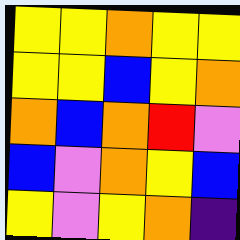[["yellow", "yellow", "orange", "yellow", "yellow"], ["yellow", "yellow", "blue", "yellow", "orange"], ["orange", "blue", "orange", "red", "violet"], ["blue", "violet", "orange", "yellow", "blue"], ["yellow", "violet", "yellow", "orange", "indigo"]]